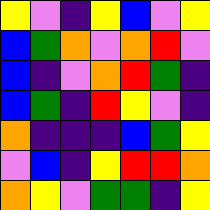[["yellow", "violet", "indigo", "yellow", "blue", "violet", "yellow"], ["blue", "green", "orange", "violet", "orange", "red", "violet"], ["blue", "indigo", "violet", "orange", "red", "green", "indigo"], ["blue", "green", "indigo", "red", "yellow", "violet", "indigo"], ["orange", "indigo", "indigo", "indigo", "blue", "green", "yellow"], ["violet", "blue", "indigo", "yellow", "red", "red", "orange"], ["orange", "yellow", "violet", "green", "green", "indigo", "yellow"]]